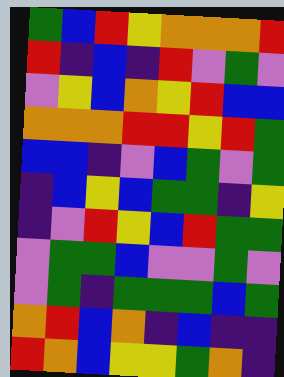[["green", "blue", "red", "yellow", "orange", "orange", "orange", "red"], ["red", "indigo", "blue", "indigo", "red", "violet", "green", "violet"], ["violet", "yellow", "blue", "orange", "yellow", "red", "blue", "blue"], ["orange", "orange", "orange", "red", "red", "yellow", "red", "green"], ["blue", "blue", "indigo", "violet", "blue", "green", "violet", "green"], ["indigo", "blue", "yellow", "blue", "green", "green", "indigo", "yellow"], ["indigo", "violet", "red", "yellow", "blue", "red", "green", "green"], ["violet", "green", "green", "blue", "violet", "violet", "green", "violet"], ["violet", "green", "indigo", "green", "green", "green", "blue", "green"], ["orange", "red", "blue", "orange", "indigo", "blue", "indigo", "indigo"], ["red", "orange", "blue", "yellow", "yellow", "green", "orange", "indigo"]]